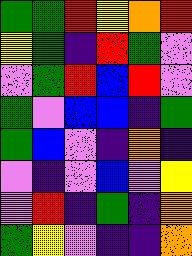[["green", "green", "red", "yellow", "orange", "red"], ["yellow", "green", "indigo", "red", "green", "violet"], ["violet", "green", "red", "blue", "red", "violet"], ["green", "violet", "blue", "blue", "indigo", "green"], ["green", "blue", "violet", "indigo", "orange", "indigo"], ["violet", "indigo", "violet", "blue", "violet", "yellow"], ["violet", "red", "indigo", "green", "indigo", "orange"], ["green", "yellow", "violet", "indigo", "indigo", "orange"]]